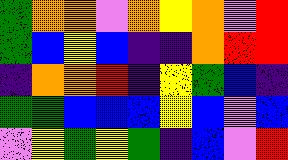[["green", "orange", "orange", "violet", "orange", "yellow", "orange", "violet", "red"], ["green", "blue", "yellow", "blue", "indigo", "indigo", "orange", "red", "red"], ["indigo", "orange", "orange", "red", "indigo", "yellow", "green", "blue", "indigo"], ["green", "green", "blue", "blue", "blue", "yellow", "blue", "violet", "blue"], ["violet", "yellow", "green", "yellow", "green", "indigo", "blue", "violet", "red"]]